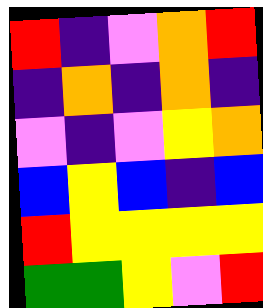[["red", "indigo", "violet", "orange", "red"], ["indigo", "orange", "indigo", "orange", "indigo"], ["violet", "indigo", "violet", "yellow", "orange"], ["blue", "yellow", "blue", "indigo", "blue"], ["red", "yellow", "yellow", "yellow", "yellow"], ["green", "green", "yellow", "violet", "red"]]